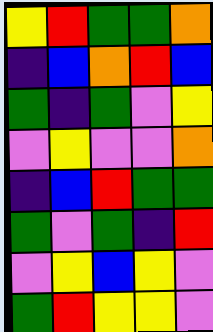[["yellow", "red", "green", "green", "orange"], ["indigo", "blue", "orange", "red", "blue"], ["green", "indigo", "green", "violet", "yellow"], ["violet", "yellow", "violet", "violet", "orange"], ["indigo", "blue", "red", "green", "green"], ["green", "violet", "green", "indigo", "red"], ["violet", "yellow", "blue", "yellow", "violet"], ["green", "red", "yellow", "yellow", "violet"]]